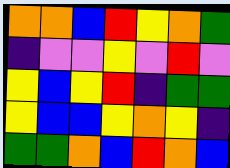[["orange", "orange", "blue", "red", "yellow", "orange", "green"], ["indigo", "violet", "violet", "yellow", "violet", "red", "violet"], ["yellow", "blue", "yellow", "red", "indigo", "green", "green"], ["yellow", "blue", "blue", "yellow", "orange", "yellow", "indigo"], ["green", "green", "orange", "blue", "red", "orange", "blue"]]